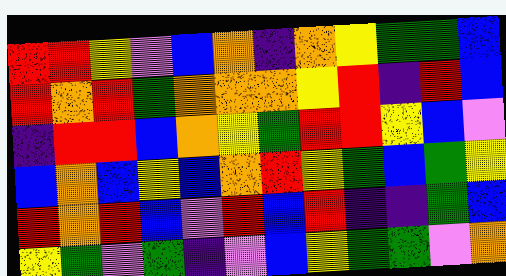[["red", "red", "yellow", "violet", "blue", "orange", "indigo", "orange", "yellow", "green", "green", "blue"], ["red", "orange", "red", "green", "orange", "orange", "orange", "yellow", "red", "indigo", "red", "blue"], ["indigo", "red", "red", "blue", "orange", "yellow", "green", "red", "red", "yellow", "blue", "violet"], ["blue", "orange", "blue", "yellow", "blue", "orange", "red", "yellow", "green", "blue", "green", "yellow"], ["red", "orange", "red", "blue", "violet", "red", "blue", "red", "indigo", "indigo", "green", "blue"], ["yellow", "green", "violet", "green", "indigo", "violet", "blue", "yellow", "green", "green", "violet", "orange"]]